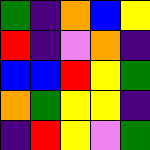[["green", "indigo", "orange", "blue", "yellow"], ["red", "indigo", "violet", "orange", "indigo"], ["blue", "blue", "red", "yellow", "green"], ["orange", "green", "yellow", "yellow", "indigo"], ["indigo", "red", "yellow", "violet", "green"]]